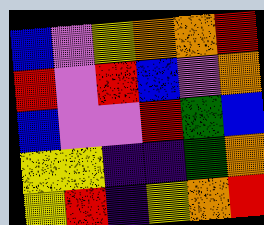[["blue", "violet", "yellow", "orange", "orange", "red"], ["red", "violet", "red", "blue", "violet", "orange"], ["blue", "violet", "violet", "red", "green", "blue"], ["yellow", "yellow", "indigo", "indigo", "green", "orange"], ["yellow", "red", "indigo", "yellow", "orange", "red"]]